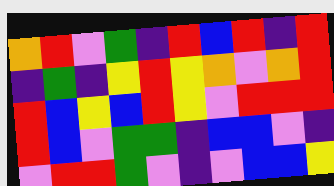[["orange", "red", "violet", "green", "indigo", "red", "blue", "red", "indigo", "red"], ["indigo", "green", "indigo", "yellow", "red", "yellow", "orange", "violet", "orange", "red"], ["red", "blue", "yellow", "blue", "red", "yellow", "violet", "red", "red", "red"], ["red", "blue", "violet", "green", "green", "indigo", "blue", "blue", "violet", "indigo"], ["violet", "red", "red", "green", "violet", "indigo", "violet", "blue", "blue", "yellow"]]